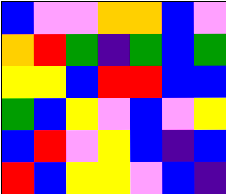[["blue", "violet", "violet", "orange", "orange", "blue", "violet"], ["orange", "red", "green", "indigo", "green", "blue", "green"], ["yellow", "yellow", "blue", "red", "red", "blue", "blue"], ["green", "blue", "yellow", "violet", "blue", "violet", "yellow"], ["blue", "red", "violet", "yellow", "blue", "indigo", "blue"], ["red", "blue", "yellow", "yellow", "violet", "blue", "indigo"]]